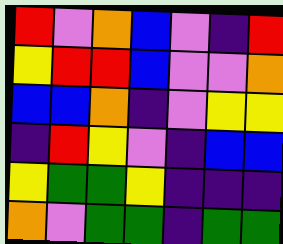[["red", "violet", "orange", "blue", "violet", "indigo", "red"], ["yellow", "red", "red", "blue", "violet", "violet", "orange"], ["blue", "blue", "orange", "indigo", "violet", "yellow", "yellow"], ["indigo", "red", "yellow", "violet", "indigo", "blue", "blue"], ["yellow", "green", "green", "yellow", "indigo", "indigo", "indigo"], ["orange", "violet", "green", "green", "indigo", "green", "green"]]